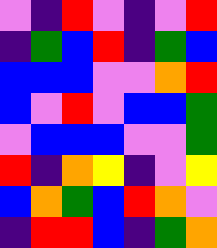[["violet", "indigo", "red", "violet", "indigo", "violet", "red"], ["indigo", "green", "blue", "red", "indigo", "green", "blue"], ["blue", "blue", "blue", "violet", "violet", "orange", "red"], ["blue", "violet", "red", "violet", "blue", "blue", "green"], ["violet", "blue", "blue", "blue", "violet", "violet", "green"], ["red", "indigo", "orange", "yellow", "indigo", "violet", "yellow"], ["blue", "orange", "green", "blue", "red", "orange", "violet"], ["indigo", "red", "red", "blue", "indigo", "green", "orange"]]